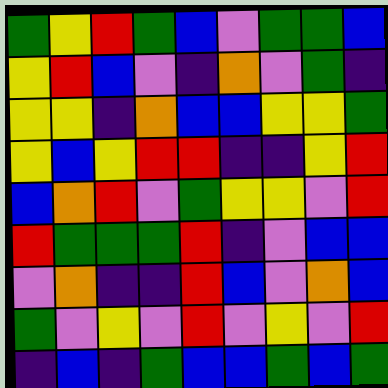[["green", "yellow", "red", "green", "blue", "violet", "green", "green", "blue"], ["yellow", "red", "blue", "violet", "indigo", "orange", "violet", "green", "indigo"], ["yellow", "yellow", "indigo", "orange", "blue", "blue", "yellow", "yellow", "green"], ["yellow", "blue", "yellow", "red", "red", "indigo", "indigo", "yellow", "red"], ["blue", "orange", "red", "violet", "green", "yellow", "yellow", "violet", "red"], ["red", "green", "green", "green", "red", "indigo", "violet", "blue", "blue"], ["violet", "orange", "indigo", "indigo", "red", "blue", "violet", "orange", "blue"], ["green", "violet", "yellow", "violet", "red", "violet", "yellow", "violet", "red"], ["indigo", "blue", "indigo", "green", "blue", "blue", "green", "blue", "green"]]